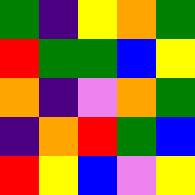[["green", "indigo", "yellow", "orange", "green"], ["red", "green", "green", "blue", "yellow"], ["orange", "indigo", "violet", "orange", "green"], ["indigo", "orange", "red", "green", "blue"], ["red", "yellow", "blue", "violet", "yellow"]]